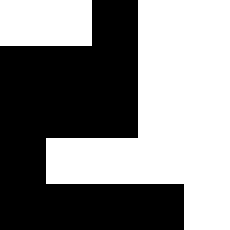[["white", "white", "black", "white", "white"], ["black", "black", "black", "white", "white"], ["black", "black", "black", "white", "white"], ["black", "white", "white", "white", "white"], ["black", "black", "black", "black", "white"]]